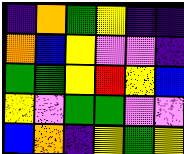[["indigo", "orange", "green", "yellow", "indigo", "indigo"], ["orange", "blue", "yellow", "violet", "violet", "indigo"], ["green", "green", "yellow", "red", "yellow", "blue"], ["yellow", "violet", "green", "green", "violet", "violet"], ["blue", "orange", "indigo", "yellow", "green", "yellow"]]